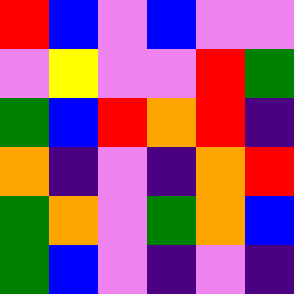[["red", "blue", "violet", "blue", "violet", "violet"], ["violet", "yellow", "violet", "violet", "red", "green"], ["green", "blue", "red", "orange", "red", "indigo"], ["orange", "indigo", "violet", "indigo", "orange", "red"], ["green", "orange", "violet", "green", "orange", "blue"], ["green", "blue", "violet", "indigo", "violet", "indigo"]]